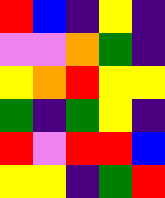[["red", "blue", "indigo", "yellow", "indigo"], ["violet", "violet", "orange", "green", "indigo"], ["yellow", "orange", "red", "yellow", "yellow"], ["green", "indigo", "green", "yellow", "indigo"], ["red", "violet", "red", "red", "blue"], ["yellow", "yellow", "indigo", "green", "red"]]